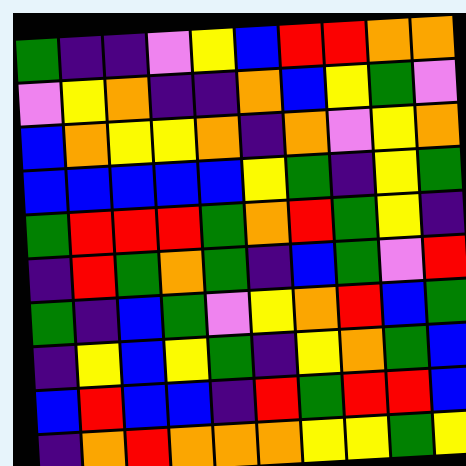[["green", "indigo", "indigo", "violet", "yellow", "blue", "red", "red", "orange", "orange"], ["violet", "yellow", "orange", "indigo", "indigo", "orange", "blue", "yellow", "green", "violet"], ["blue", "orange", "yellow", "yellow", "orange", "indigo", "orange", "violet", "yellow", "orange"], ["blue", "blue", "blue", "blue", "blue", "yellow", "green", "indigo", "yellow", "green"], ["green", "red", "red", "red", "green", "orange", "red", "green", "yellow", "indigo"], ["indigo", "red", "green", "orange", "green", "indigo", "blue", "green", "violet", "red"], ["green", "indigo", "blue", "green", "violet", "yellow", "orange", "red", "blue", "green"], ["indigo", "yellow", "blue", "yellow", "green", "indigo", "yellow", "orange", "green", "blue"], ["blue", "red", "blue", "blue", "indigo", "red", "green", "red", "red", "blue"], ["indigo", "orange", "red", "orange", "orange", "orange", "yellow", "yellow", "green", "yellow"]]